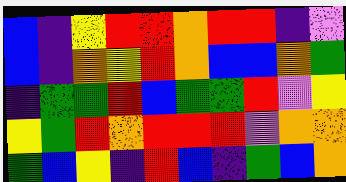[["blue", "indigo", "yellow", "red", "red", "orange", "red", "red", "indigo", "violet"], ["blue", "indigo", "orange", "yellow", "red", "orange", "blue", "blue", "orange", "green"], ["indigo", "green", "green", "red", "blue", "green", "green", "red", "violet", "yellow"], ["yellow", "green", "red", "orange", "red", "red", "red", "violet", "orange", "orange"], ["green", "blue", "yellow", "indigo", "red", "blue", "indigo", "green", "blue", "orange"]]